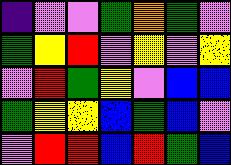[["indigo", "violet", "violet", "green", "orange", "green", "violet"], ["green", "yellow", "red", "violet", "yellow", "violet", "yellow"], ["violet", "red", "green", "yellow", "violet", "blue", "blue"], ["green", "yellow", "yellow", "blue", "green", "blue", "violet"], ["violet", "red", "red", "blue", "red", "green", "blue"]]